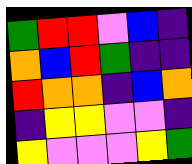[["green", "red", "red", "violet", "blue", "indigo"], ["orange", "blue", "red", "green", "indigo", "indigo"], ["red", "orange", "orange", "indigo", "blue", "orange"], ["indigo", "yellow", "yellow", "violet", "violet", "indigo"], ["yellow", "violet", "violet", "violet", "yellow", "green"]]